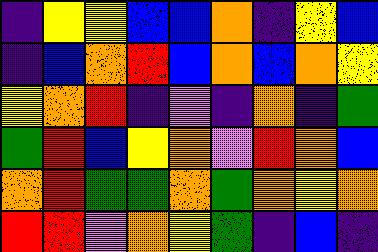[["indigo", "yellow", "yellow", "blue", "blue", "orange", "indigo", "yellow", "blue"], ["indigo", "blue", "orange", "red", "blue", "orange", "blue", "orange", "yellow"], ["yellow", "orange", "red", "indigo", "violet", "indigo", "orange", "indigo", "green"], ["green", "red", "blue", "yellow", "orange", "violet", "red", "orange", "blue"], ["orange", "red", "green", "green", "orange", "green", "orange", "yellow", "orange"], ["red", "red", "violet", "orange", "yellow", "green", "indigo", "blue", "indigo"]]